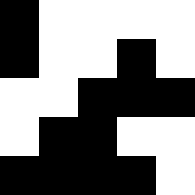[["black", "white", "white", "white", "white"], ["black", "white", "white", "black", "white"], ["white", "white", "black", "black", "black"], ["white", "black", "black", "white", "white"], ["black", "black", "black", "black", "white"]]